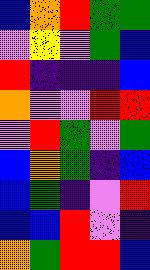[["blue", "orange", "red", "green", "green"], ["violet", "yellow", "violet", "green", "blue"], ["red", "indigo", "indigo", "indigo", "blue"], ["orange", "violet", "violet", "red", "red"], ["violet", "red", "green", "violet", "green"], ["blue", "orange", "green", "indigo", "blue"], ["blue", "green", "indigo", "violet", "red"], ["blue", "blue", "red", "violet", "indigo"], ["orange", "green", "red", "red", "blue"]]